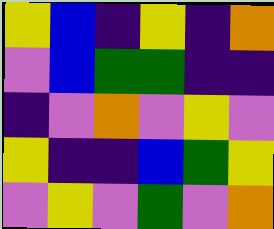[["yellow", "blue", "indigo", "yellow", "indigo", "orange"], ["violet", "blue", "green", "green", "indigo", "indigo"], ["indigo", "violet", "orange", "violet", "yellow", "violet"], ["yellow", "indigo", "indigo", "blue", "green", "yellow"], ["violet", "yellow", "violet", "green", "violet", "orange"]]